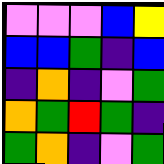[["violet", "violet", "violet", "blue", "yellow"], ["blue", "blue", "green", "indigo", "blue"], ["indigo", "orange", "indigo", "violet", "green"], ["orange", "green", "red", "green", "indigo"], ["green", "orange", "indigo", "violet", "green"]]